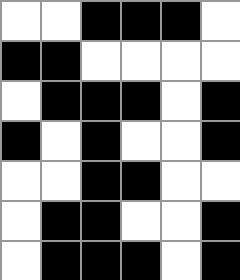[["white", "white", "black", "black", "black", "white"], ["black", "black", "white", "white", "white", "white"], ["white", "black", "black", "black", "white", "black"], ["black", "white", "black", "white", "white", "black"], ["white", "white", "black", "black", "white", "white"], ["white", "black", "black", "white", "white", "black"], ["white", "black", "black", "black", "white", "black"]]